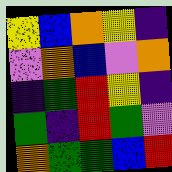[["yellow", "blue", "orange", "yellow", "indigo"], ["violet", "orange", "blue", "violet", "orange"], ["indigo", "green", "red", "yellow", "indigo"], ["green", "indigo", "red", "green", "violet"], ["orange", "green", "green", "blue", "red"]]